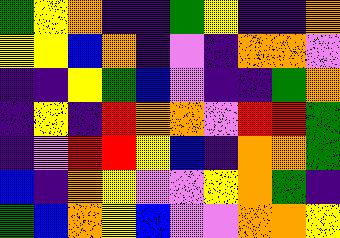[["green", "yellow", "orange", "indigo", "indigo", "green", "yellow", "indigo", "indigo", "orange"], ["yellow", "yellow", "blue", "orange", "indigo", "violet", "indigo", "orange", "orange", "violet"], ["indigo", "indigo", "yellow", "green", "blue", "violet", "indigo", "indigo", "green", "orange"], ["indigo", "yellow", "indigo", "red", "orange", "orange", "violet", "red", "red", "green"], ["indigo", "violet", "red", "red", "yellow", "blue", "indigo", "orange", "orange", "green"], ["blue", "indigo", "orange", "yellow", "violet", "violet", "yellow", "orange", "green", "indigo"], ["green", "blue", "orange", "yellow", "blue", "violet", "violet", "orange", "orange", "yellow"]]